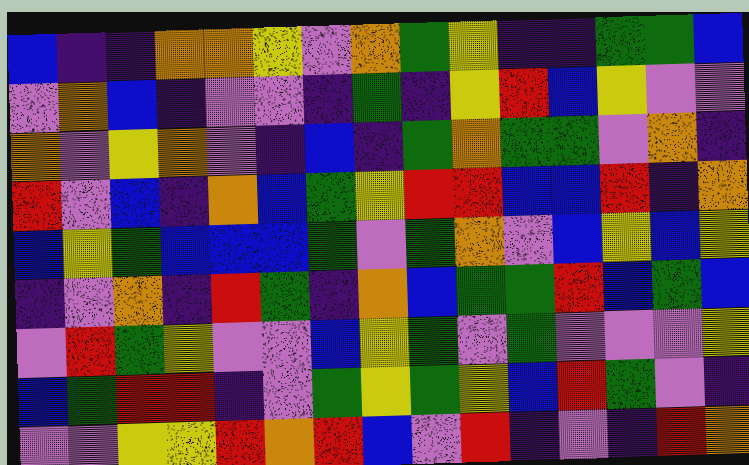[["blue", "indigo", "indigo", "orange", "orange", "yellow", "violet", "orange", "green", "yellow", "indigo", "indigo", "green", "green", "blue"], ["violet", "orange", "blue", "indigo", "violet", "violet", "indigo", "green", "indigo", "yellow", "red", "blue", "yellow", "violet", "violet"], ["orange", "violet", "yellow", "orange", "violet", "indigo", "blue", "indigo", "green", "orange", "green", "green", "violet", "orange", "indigo"], ["red", "violet", "blue", "indigo", "orange", "blue", "green", "yellow", "red", "red", "blue", "blue", "red", "indigo", "orange"], ["blue", "yellow", "green", "blue", "blue", "blue", "green", "violet", "green", "orange", "violet", "blue", "yellow", "blue", "yellow"], ["indigo", "violet", "orange", "indigo", "red", "green", "indigo", "orange", "blue", "green", "green", "red", "blue", "green", "blue"], ["violet", "red", "green", "yellow", "violet", "violet", "blue", "yellow", "green", "violet", "green", "violet", "violet", "violet", "yellow"], ["blue", "green", "red", "red", "indigo", "violet", "green", "yellow", "green", "yellow", "blue", "red", "green", "violet", "indigo"], ["violet", "violet", "yellow", "yellow", "red", "orange", "red", "blue", "violet", "red", "indigo", "violet", "indigo", "red", "orange"]]